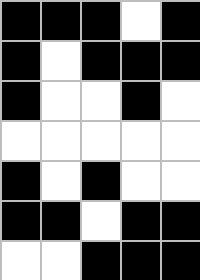[["black", "black", "black", "white", "black"], ["black", "white", "black", "black", "black"], ["black", "white", "white", "black", "white"], ["white", "white", "white", "white", "white"], ["black", "white", "black", "white", "white"], ["black", "black", "white", "black", "black"], ["white", "white", "black", "black", "black"]]